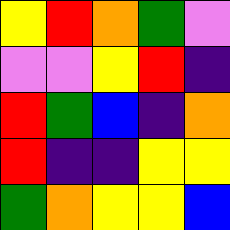[["yellow", "red", "orange", "green", "violet"], ["violet", "violet", "yellow", "red", "indigo"], ["red", "green", "blue", "indigo", "orange"], ["red", "indigo", "indigo", "yellow", "yellow"], ["green", "orange", "yellow", "yellow", "blue"]]